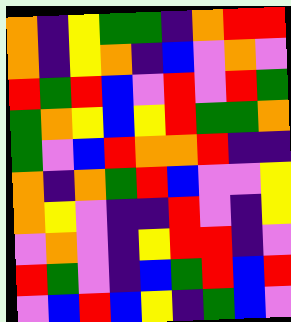[["orange", "indigo", "yellow", "green", "green", "indigo", "orange", "red", "red"], ["orange", "indigo", "yellow", "orange", "indigo", "blue", "violet", "orange", "violet"], ["red", "green", "red", "blue", "violet", "red", "violet", "red", "green"], ["green", "orange", "yellow", "blue", "yellow", "red", "green", "green", "orange"], ["green", "violet", "blue", "red", "orange", "orange", "red", "indigo", "indigo"], ["orange", "indigo", "orange", "green", "red", "blue", "violet", "violet", "yellow"], ["orange", "yellow", "violet", "indigo", "indigo", "red", "violet", "indigo", "yellow"], ["violet", "orange", "violet", "indigo", "yellow", "red", "red", "indigo", "violet"], ["red", "green", "violet", "indigo", "blue", "green", "red", "blue", "red"], ["violet", "blue", "red", "blue", "yellow", "indigo", "green", "blue", "violet"]]